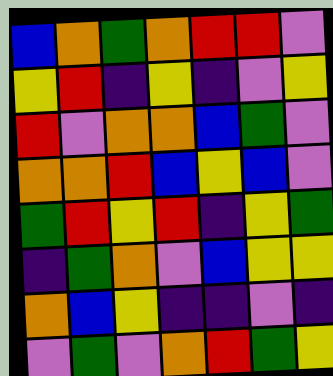[["blue", "orange", "green", "orange", "red", "red", "violet"], ["yellow", "red", "indigo", "yellow", "indigo", "violet", "yellow"], ["red", "violet", "orange", "orange", "blue", "green", "violet"], ["orange", "orange", "red", "blue", "yellow", "blue", "violet"], ["green", "red", "yellow", "red", "indigo", "yellow", "green"], ["indigo", "green", "orange", "violet", "blue", "yellow", "yellow"], ["orange", "blue", "yellow", "indigo", "indigo", "violet", "indigo"], ["violet", "green", "violet", "orange", "red", "green", "yellow"]]